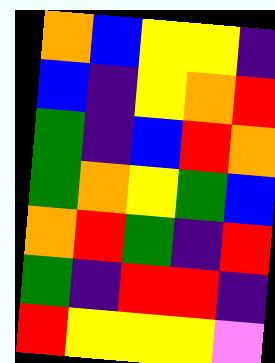[["orange", "blue", "yellow", "yellow", "indigo"], ["blue", "indigo", "yellow", "orange", "red"], ["green", "indigo", "blue", "red", "orange"], ["green", "orange", "yellow", "green", "blue"], ["orange", "red", "green", "indigo", "red"], ["green", "indigo", "red", "red", "indigo"], ["red", "yellow", "yellow", "yellow", "violet"]]